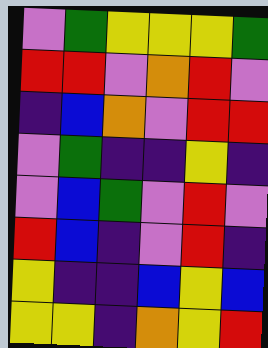[["violet", "green", "yellow", "yellow", "yellow", "green"], ["red", "red", "violet", "orange", "red", "violet"], ["indigo", "blue", "orange", "violet", "red", "red"], ["violet", "green", "indigo", "indigo", "yellow", "indigo"], ["violet", "blue", "green", "violet", "red", "violet"], ["red", "blue", "indigo", "violet", "red", "indigo"], ["yellow", "indigo", "indigo", "blue", "yellow", "blue"], ["yellow", "yellow", "indigo", "orange", "yellow", "red"]]